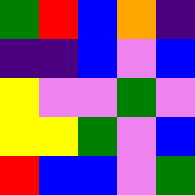[["green", "red", "blue", "orange", "indigo"], ["indigo", "indigo", "blue", "violet", "blue"], ["yellow", "violet", "violet", "green", "violet"], ["yellow", "yellow", "green", "violet", "blue"], ["red", "blue", "blue", "violet", "green"]]